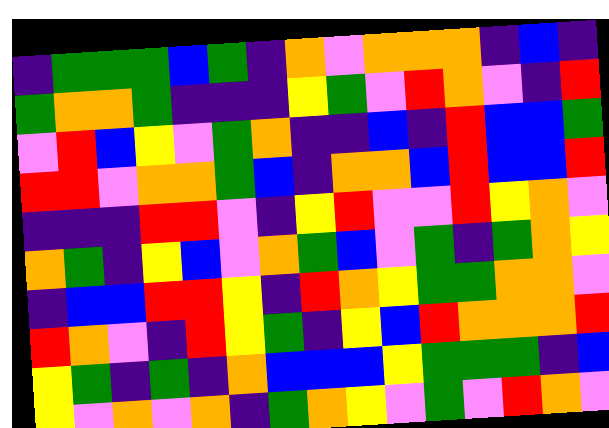[["indigo", "green", "green", "green", "blue", "green", "indigo", "orange", "violet", "orange", "orange", "orange", "indigo", "blue", "indigo"], ["green", "orange", "orange", "green", "indigo", "indigo", "indigo", "yellow", "green", "violet", "red", "orange", "violet", "indigo", "red"], ["violet", "red", "blue", "yellow", "violet", "green", "orange", "indigo", "indigo", "blue", "indigo", "red", "blue", "blue", "green"], ["red", "red", "violet", "orange", "orange", "green", "blue", "indigo", "orange", "orange", "blue", "red", "blue", "blue", "red"], ["indigo", "indigo", "indigo", "red", "red", "violet", "indigo", "yellow", "red", "violet", "violet", "red", "yellow", "orange", "violet"], ["orange", "green", "indigo", "yellow", "blue", "violet", "orange", "green", "blue", "violet", "green", "indigo", "green", "orange", "yellow"], ["indigo", "blue", "blue", "red", "red", "yellow", "indigo", "red", "orange", "yellow", "green", "green", "orange", "orange", "violet"], ["red", "orange", "violet", "indigo", "red", "yellow", "green", "indigo", "yellow", "blue", "red", "orange", "orange", "orange", "red"], ["yellow", "green", "indigo", "green", "indigo", "orange", "blue", "blue", "blue", "yellow", "green", "green", "green", "indigo", "blue"], ["yellow", "violet", "orange", "violet", "orange", "indigo", "green", "orange", "yellow", "violet", "green", "violet", "red", "orange", "violet"]]